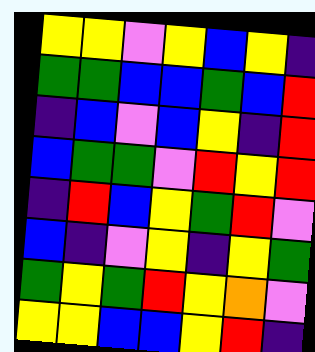[["yellow", "yellow", "violet", "yellow", "blue", "yellow", "indigo"], ["green", "green", "blue", "blue", "green", "blue", "red"], ["indigo", "blue", "violet", "blue", "yellow", "indigo", "red"], ["blue", "green", "green", "violet", "red", "yellow", "red"], ["indigo", "red", "blue", "yellow", "green", "red", "violet"], ["blue", "indigo", "violet", "yellow", "indigo", "yellow", "green"], ["green", "yellow", "green", "red", "yellow", "orange", "violet"], ["yellow", "yellow", "blue", "blue", "yellow", "red", "indigo"]]